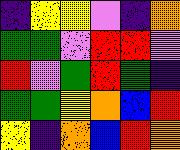[["indigo", "yellow", "yellow", "violet", "indigo", "orange"], ["green", "green", "violet", "red", "red", "violet"], ["red", "violet", "green", "red", "green", "indigo"], ["green", "green", "yellow", "orange", "blue", "red"], ["yellow", "indigo", "orange", "blue", "red", "orange"]]